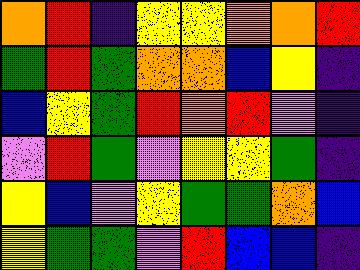[["orange", "red", "indigo", "yellow", "yellow", "orange", "orange", "red"], ["green", "red", "green", "orange", "orange", "blue", "yellow", "indigo"], ["blue", "yellow", "green", "red", "orange", "red", "violet", "indigo"], ["violet", "red", "green", "violet", "yellow", "yellow", "green", "indigo"], ["yellow", "blue", "violet", "yellow", "green", "green", "orange", "blue"], ["yellow", "green", "green", "violet", "red", "blue", "blue", "indigo"]]